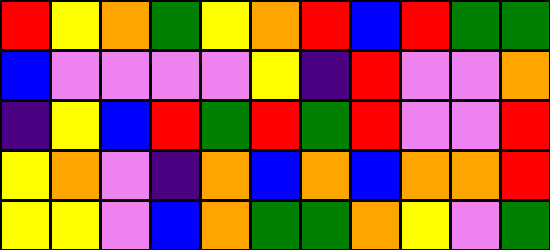[["red", "yellow", "orange", "green", "yellow", "orange", "red", "blue", "red", "green", "green"], ["blue", "violet", "violet", "violet", "violet", "yellow", "indigo", "red", "violet", "violet", "orange"], ["indigo", "yellow", "blue", "red", "green", "red", "green", "red", "violet", "violet", "red"], ["yellow", "orange", "violet", "indigo", "orange", "blue", "orange", "blue", "orange", "orange", "red"], ["yellow", "yellow", "violet", "blue", "orange", "green", "green", "orange", "yellow", "violet", "green"]]